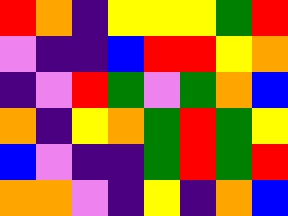[["red", "orange", "indigo", "yellow", "yellow", "yellow", "green", "red"], ["violet", "indigo", "indigo", "blue", "red", "red", "yellow", "orange"], ["indigo", "violet", "red", "green", "violet", "green", "orange", "blue"], ["orange", "indigo", "yellow", "orange", "green", "red", "green", "yellow"], ["blue", "violet", "indigo", "indigo", "green", "red", "green", "red"], ["orange", "orange", "violet", "indigo", "yellow", "indigo", "orange", "blue"]]